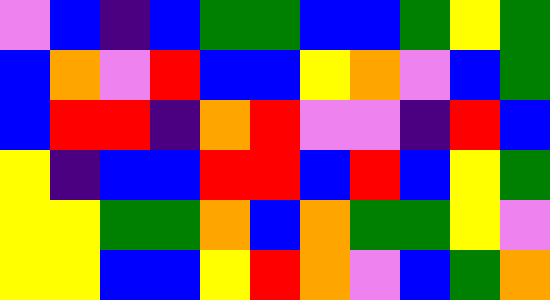[["violet", "blue", "indigo", "blue", "green", "green", "blue", "blue", "green", "yellow", "green"], ["blue", "orange", "violet", "red", "blue", "blue", "yellow", "orange", "violet", "blue", "green"], ["blue", "red", "red", "indigo", "orange", "red", "violet", "violet", "indigo", "red", "blue"], ["yellow", "indigo", "blue", "blue", "red", "red", "blue", "red", "blue", "yellow", "green"], ["yellow", "yellow", "green", "green", "orange", "blue", "orange", "green", "green", "yellow", "violet"], ["yellow", "yellow", "blue", "blue", "yellow", "red", "orange", "violet", "blue", "green", "orange"]]